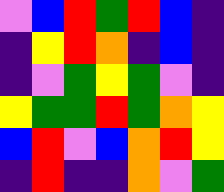[["violet", "blue", "red", "green", "red", "blue", "indigo"], ["indigo", "yellow", "red", "orange", "indigo", "blue", "indigo"], ["indigo", "violet", "green", "yellow", "green", "violet", "indigo"], ["yellow", "green", "green", "red", "green", "orange", "yellow"], ["blue", "red", "violet", "blue", "orange", "red", "yellow"], ["indigo", "red", "indigo", "indigo", "orange", "violet", "green"]]